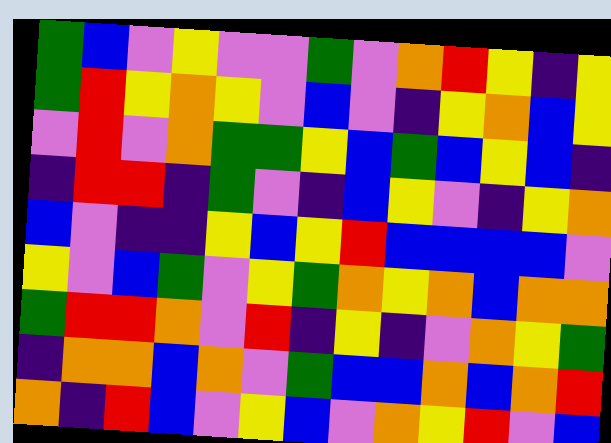[["green", "blue", "violet", "yellow", "violet", "violet", "green", "violet", "orange", "red", "yellow", "indigo", "yellow"], ["green", "red", "yellow", "orange", "yellow", "violet", "blue", "violet", "indigo", "yellow", "orange", "blue", "yellow"], ["violet", "red", "violet", "orange", "green", "green", "yellow", "blue", "green", "blue", "yellow", "blue", "indigo"], ["indigo", "red", "red", "indigo", "green", "violet", "indigo", "blue", "yellow", "violet", "indigo", "yellow", "orange"], ["blue", "violet", "indigo", "indigo", "yellow", "blue", "yellow", "red", "blue", "blue", "blue", "blue", "violet"], ["yellow", "violet", "blue", "green", "violet", "yellow", "green", "orange", "yellow", "orange", "blue", "orange", "orange"], ["green", "red", "red", "orange", "violet", "red", "indigo", "yellow", "indigo", "violet", "orange", "yellow", "green"], ["indigo", "orange", "orange", "blue", "orange", "violet", "green", "blue", "blue", "orange", "blue", "orange", "red"], ["orange", "indigo", "red", "blue", "violet", "yellow", "blue", "violet", "orange", "yellow", "red", "violet", "blue"]]